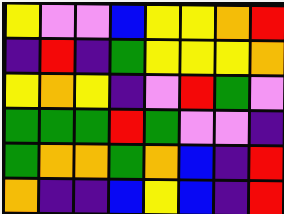[["yellow", "violet", "violet", "blue", "yellow", "yellow", "orange", "red"], ["indigo", "red", "indigo", "green", "yellow", "yellow", "yellow", "orange"], ["yellow", "orange", "yellow", "indigo", "violet", "red", "green", "violet"], ["green", "green", "green", "red", "green", "violet", "violet", "indigo"], ["green", "orange", "orange", "green", "orange", "blue", "indigo", "red"], ["orange", "indigo", "indigo", "blue", "yellow", "blue", "indigo", "red"]]